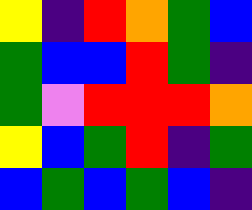[["yellow", "indigo", "red", "orange", "green", "blue"], ["green", "blue", "blue", "red", "green", "indigo"], ["green", "violet", "red", "red", "red", "orange"], ["yellow", "blue", "green", "red", "indigo", "green"], ["blue", "green", "blue", "green", "blue", "indigo"]]